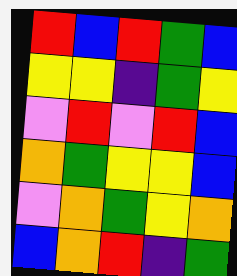[["red", "blue", "red", "green", "blue"], ["yellow", "yellow", "indigo", "green", "yellow"], ["violet", "red", "violet", "red", "blue"], ["orange", "green", "yellow", "yellow", "blue"], ["violet", "orange", "green", "yellow", "orange"], ["blue", "orange", "red", "indigo", "green"]]